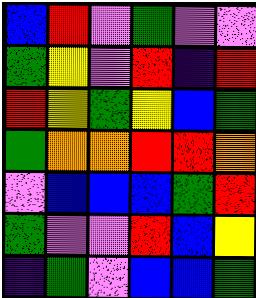[["blue", "red", "violet", "green", "violet", "violet"], ["green", "yellow", "violet", "red", "indigo", "red"], ["red", "yellow", "green", "yellow", "blue", "green"], ["green", "orange", "orange", "red", "red", "orange"], ["violet", "blue", "blue", "blue", "green", "red"], ["green", "violet", "violet", "red", "blue", "yellow"], ["indigo", "green", "violet", "blue", "blue", "green"]]